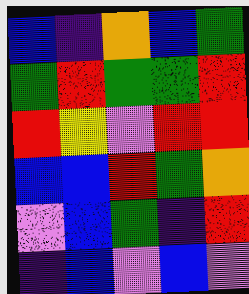[["blue", "indigo", "orange", "blue", "green"], ["green", "red", "green", "green", "red"], ["red", "yellow", "violet", "red", "red"], ["blue", "blue", "red", "green", "orange"], ["violet", "blue", "green", "indigo", "red"], ["indigo", "blue", "violet", "blue", "violet"]]